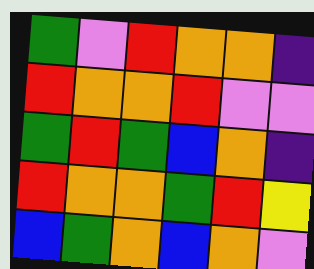[["green", "violet", "red", "orange", "orange", "indigo"], ["red", "orange", "orange", "red", "violet", "violet"], ["green", "red", "green", "blue", "orange", "indigo"], ["red", "orange", "orange", "green", "red", "yellow"], ["blue", "green", "orange", "blue", "orange", "violet"]]